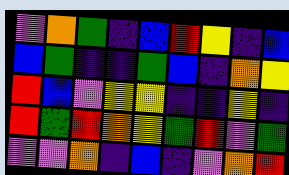[["violet", "orange", "green", "indigo", "blue", "red", "yellow", "indigo", "blue"], ["blue", "green", "indigo", "indigo", "green", "blue", "indigo", "orange", "yellow"], ["red", "blue", "violet", "yellow", "yellow", "indigo", "indigo", "yellow", "indigo"], ["red", "green", "red", "orange", "yellow", "green", "red", "violet", "green"], ["violet", "violet", "orange", "indigo", "blue", "indigo", "violet", "orange", "red"]]